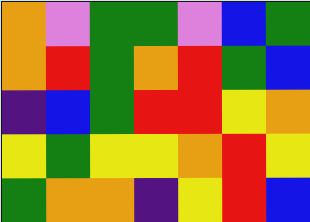[["orange", "violet", "green", "green", "violet", "blue", "green"], ["orange", "red", "green", "orange", "red", "green", "blue"], ["indigo", "blue", "green", "red", "red", "yellow", "orange"], ["yellow", "green", "yellow", "yellow", "orange", "red", "yellow"], ["green", "orange", "orange", "indigo", "yellow", "red", "blue"]]